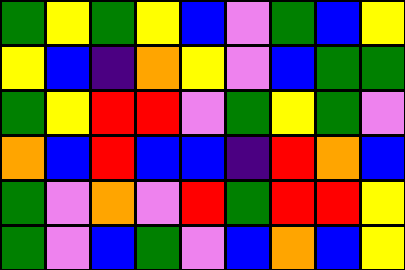[["green", "yellow", "green", "yellow", "blue", "violet", "green", "blue", "yellow"], ["yellow", "blue", "indigo", "orange", "yellow", "violet", "blue", "green", "green"], ["green", "yellow", "red", "red", "violet", "green", "yellow", "green", "violet"], ["orange", "blue", "red", "blue", "blue", "indigo", "red", "orange", "blue"], ["green", "violet", "orange", "violet", "red", "green", "red", "red", "yellow"], ["green", "violet", "blue", "green", "violet", "blue", "orange", "blue", "yellow"]]